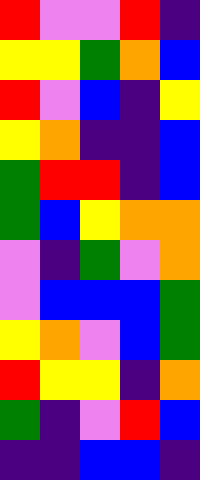[["red", "violet", "violet", "red", "indigo"], ["yellow", "yellow", "green", "orange", "blue"], ["red", "violet", "blue", "indigo", "yellow"], ["yellow", "orange", "indigo", "indigo", "blue"], ["green", "red", "red", "indigo", "blue"], ["green", "blue", "yellow", "orange", "orange"], ["violet", "indigo", "green", "violet", "orange"], ["violet", "blue", "blue", "blue", "green"], ["yellow", "orange", "violet", "blue", "green"], ["red", "yellow", "yellow", "indigo", "orange"], ["green", "indigo", "violet", "red", "blue"], ["indigo", "indigo", "blue", "blue", "indigo"]]